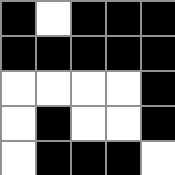[["black", "white", "black", "black", "black"], ["black", "black", "black", "black", "black"], ["white", "white", "white", "white", "black"], ["white", "black", "white", "white", "black"], ["white", "black", "black", "black", "white"]]